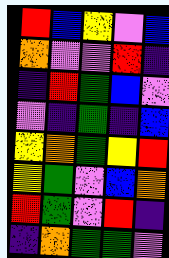[["red", "blue", "yellow", "violet", "blue"], ["orange", "violet", "violet", "red", "indigo"], ["indigo", "red", "green", "blue", "violet"], ["violet", "indigo", "green", "indigo", "blue"], ["yellow", "orange", "green", "yellow", "red"], ["yellow", "green", "violet", "blue", "orange"], ["red", "green", "violet", "red", "indigo"], ["indigo", "orange", "green", "green", "violet"]]